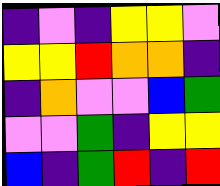[["indigo", "violet", "indigo", "yellow", "yellow", "violet"], ["yellow", "yellow", "red", "orange", "orange", "indigo"], ["indigo", "orange", "violet", "violet", "blue", "green"], ["violet", "violet", "green", "indigo", "yellow", "yellow"], ["blue", "indigo", "green", "red", "indigo", "red"]]